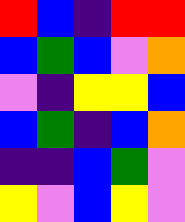[["red", "blue", "indigo", "red", "red"], ["blue", "green", "blue", "violet", "orange"], ["violet", "indigo", "yellow", "yellow", "blue"], ["blue", "green", "indigo", "blue", "orange"], ["indigo", "indigo", "blue", "green", "violet"], ["yellow", "violet", "blue", "yellow", "violet"]]